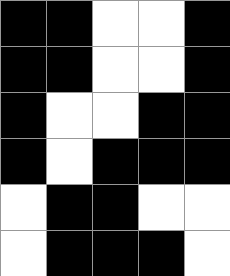[["black", "black", "white", "white", "black"], ["black", "black", "white", "white", "black"], ["black", "white", "white", "black", "black"], ["black", "white", "black", "black", "black"], ["white", "black", "black", "white", "white"], ["white", "black", "black", "black", "white"]]